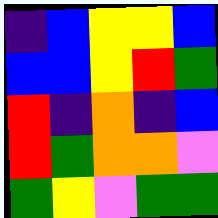[["indigo", "blue", "yellow", "yellow", "blue"], ["blue", "blue", "yellow", "red", "green"], ["red", "indigo", "orange", "indigo", "blue"], ["red", "green", "orange", "orange", "violet"], ["green", "yellow", "violet", "green", "green"]]